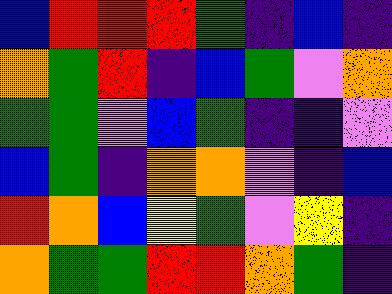[["blue", "red", "red", "red", "green", "indigo", "blue", "indigo"], ["orange", "green", "red", "indigo", "blue", "green", "violet", "orange"], ["green", "green", "violet", "blue", "green", "indigo", "indigo", "violet"], ["blue", "green", "indigo", "orange", "orange", "violet", "indigo", "blue"], ["red", "orange", "blue", "yellow", "green", "violet", "yellow", "indigo"], ["orange", "green", "green", "red", "red", "orange", "green", "indigo"]]